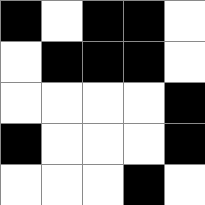[["black", "white", "black", "black", "white"], ["white", "black", "black", "black", "white"], ["white", "white", "white", "white", "black"], ["black", "white", "white", "white", "black"], ["white", "white", "white", "black", "white"]]